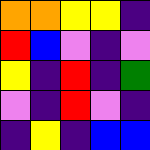[["orange", "orange", "yellow", "yellow", "indigo"], ["red", "blue", "violet", "indigo", "violet"], ["yellow", "indigo", "red", "indigo", "green"], ["violet", "indigo", "red", "violet", "indigo"], ["indigo", "yellow", "indigo", "blue", "blue"]]